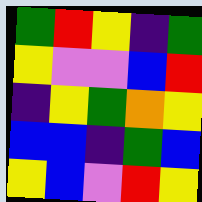[["green", "red", "yellow", "indigo", "green"], ["yellow", "violet", "violet", "blue", "red"], ["indigo", "yellow", "green", "orange", "yellow"], ["blue", "blue", "indigo", "green", "blue"], ["yellow", "blue", "violet", "red", "yellow"]]